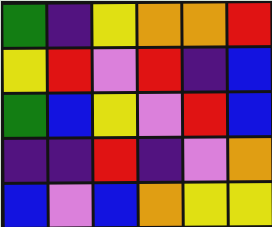[["green", "indigo", "yellow", "orange", "orange", "red"], ["yellow", "red", "violet", "red", "indigo", "blue"], ["green", "blue", "yellow", "violet", "red", "blue"], ["indigo", "indigo", "red", "indigo", "violet", "orange"], ["blue", "violet", "blue", "orange", "yellow", "yellow"]]